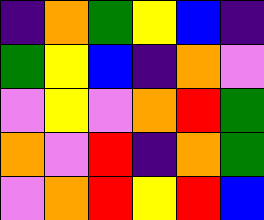[["indigo", "orange", "green", "yellow", "blue", "indigo"], ["green", "yellow", "blue", "indigo", "orange", "violet"], ["violet", "yellow", "violet", "orange", "red", "green"], ["orange", "violet", "red", "indigo", "orange", "green"], ["violet", "orange", "red", "yellow", "red", "blue"]]